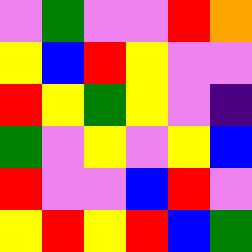[["violet", "green", "violet", "violet", "red", "orange"], ["yellow", "blue", "red", "yellow", "violet", "violet"], ["red", "yellow", "green", "yellow", "violet", "indigo"], ["green", "violet", "yellow", "violet", "yellow", "blue"], ["red", "violet", "violet", "blue", "red", "violet"], ["yellow", "red", "yellow", "red", "blue", "green"]]